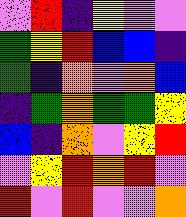[["violet", "red", "indigo", "yellow", "violet", "violet"], ["green", "yellow", "red", "blue", "blue", "indigo"], ["green", "indigo", "orange", "violet", "orange", "blue"], ["indigo", "green", "orange", "green", "green", "yellow"], ["blue", "indigo", "orange", "violet", "yellow", "red"], ["violet", "yellow", "red", "orange", "red", "violet"], ["red", "violet", "red", "violet", "violet", "orange"]]